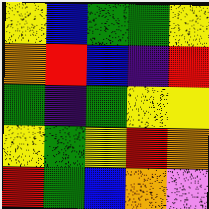[["yellow", "blue", "green", "green", "yellow"], ["orange", "red", "blue", "indigo", "red"], ["green", "indigo", "green", "yellow", "yellow"], ["yellow", "green", "yellow", "red", "orange"], ["red", "green", "blue", "orange", "violet"]]